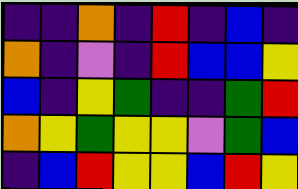[["indigo", "indigo", "orange", "indigo", "red", "indigo", "blue", "indigo"], ["orange", "indigo", "violet", "indigo", "red", "blue", "blue", "yellow"], ["blue", "indigo", "yellow", "green", "indigo", "indigo", "green", "red"], ["orange", "yellow", "green", "yellow", "yellow", "violet", "green", "blue"], ["indigo", "blue", "red", "yellow", "yellow", "blue", "red", "yellow"]]